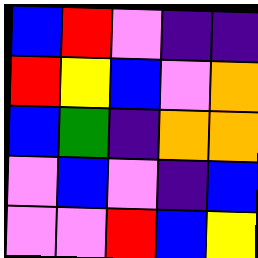[["blue", "red", "violet", "indigo", "indigo"], ["red", "yellow", "blue", "violet", "orange"], ["blue", "green", "indigo", "orange", "orange"], ["violet", "blue", "violet", "indigo", "blue"], ["violet", "violet", "red", "blue", "yellow"]]